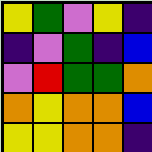[["yellow", "green", "violet", "yellow", "indigo"], ["indigo", "violet", "green", "indigo", "blue"], ["violet", "red", "green", "green", "orange"], ["orange", "yellow", "orange", "orange", "blue"], ["yellow", "yellow", "orange", "orange", "indigo"]]